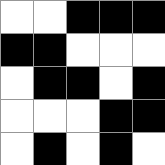[["white", "white", "black", "black", "black"], ["black", "black", "white", "white", "white"], ["white", "black", "black", "white", "black"], ["white", "white", "white", "black", "black"], ["white", "black", "white", "black", "white"]]